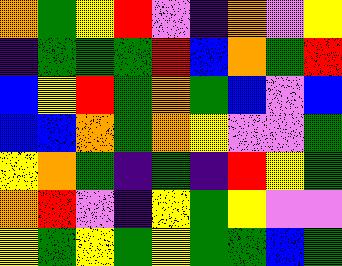[["orange", "green", "yellow", "red", "violet", "indigo", "orange", "violet", "yellow"], ["indigo", "green", "green", "green", "red", "blue", "orange", "green", "red"], ["blue", "yellow", "red", "green", "orange", "green", "blue", "violet", "blue"], ["blue", "blue", "orange", "green", "orange", "yellow", "violet", "violet", "green"], ["yellow", "orange", "green", "indigo", "green", "indigo", "red", "yellow", "green"], ["orange", "red", "violet", "indigo", "yellow", "green", "yellow", "violet", "violet"], ["yellow", "green", "yellow", "green", "yellow", "green", "green", "blue", "green"]]